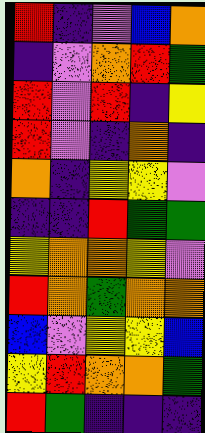[["red", "indigo", "violet", "blue", "orange"], ["indigo", "violet", "orange", "red", "green"], ["red", "violet", "red", "indigo", "yellow"], ["red", "violet", "indigo", "orange", "indigo"], ["orange", "indigo", "yellow", "yellow", "violet"], ["indigo", "indigo", "red", "green", "green"], ["yellow", "orange", "orange", "yellow", "violet"], ["red", "orange", "green", "orange", "orange"], ["blue", "violet", "yellow", "yellow", "blue"], ["yellow", "red", "orange", "orange", "green"], ["red", "green", "indigo", "indigo", "indigo"]]